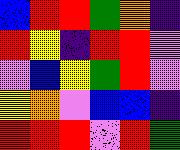[["blue", "red", "red", "green", "orange", "indigo"], ["red", "yellow", "indigo", "red", "red", "violet"], ["violet", "blue", "yellow", "green", "red", "violet"], ["yellow", "orange", "violet", "blue", "blue", "indigo"], ["red", "red", "red", "violet", "red", "green"]]